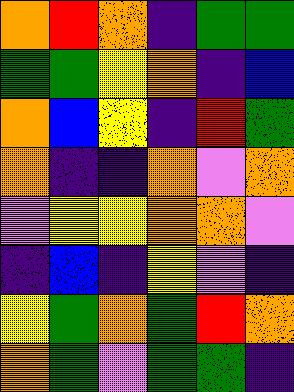[["orange", "red", "orange", "indigo", "green", "green"], ["green", "green", "yellow", "orange", "indigo", "blue"], ["orange", "blue", "yellow", "indigo", "red", "green"], ["orange", "indigo", "indigo", "orange", "violet", "orange"], ["violet", "yellow", "yellow", "orange", "orange", "violet"], ["indigo", "blue", "indigo", "yellow", "violet", "indigo"], ["yellow", "green", "orange", "green", "red", "orange"], ["orange", "green", "violet", "green", "green", "indigo"]]